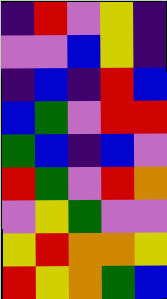[["indigo", "red", "violet", "yellow", "indigo"], ["violet", "violet", "blue", "yellow", "indigo"], ["indigo", "blue", "indigo", "red", "blue"], ["blue", "green", "violet", "red", "red"], ["green", "blue", "indigo", "blue", "violet"], ["red", "green", "violet", "red", "orange"], ["violet", "yellow", "green", "violet", "violet"], ["yellow", "red", "orange", "orange", "yellow"], ["red", "yellow", "orange", "green", "blue"]]